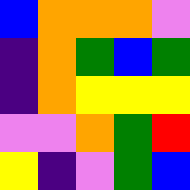[["blue", "orange", "orange", "orange", "violet"], ["indigo", "orange", "green", "blue", "green"], ["indigo", "orange", "yellow", "yellow", "yellow"], ["violet", "violet", "orange", "green", "red"], ["yellow", "indigo", "violet", "green", "blue"]]